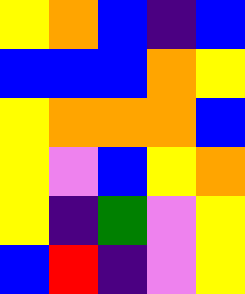[["yellow", "orange", "blue", "indigo", "blue"], ["blue", "blue", "blue", "orange", "yellow"], ["yellow", "orange", "orange", "orange", "blue"], ["yellow", "violet", "blue", "yellow", "orange"], ["yellow", "indigo", "green", "violet", "yellow"], ["blue", "red", "indigo", "violet", "yellow"]]